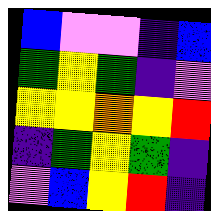[["blue", "violet", "violet", "indigo", "blue"], ["green", "yellow", "green", "indigo", "violet"], ["yellow", "yellow", "orange", "yellow", "red"], ["indigo", "green", "yellow", "green", "indigo"], ["violet", "blue", "yellow", "red", "indigo"]]